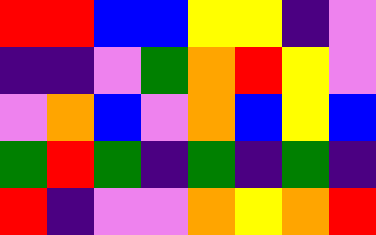[["red", "red", "blue", "blue", "yellow", "yellow", "indigo", "violet"], ["indigo", "indigo", "violet", "green", "orange", "red", "yellow", "violet"], ["violet", "orange", "blue", "violet", "orange", "blue", "yellow", "blue"], ["green", "red", "green", "indigo", "green", "indigo", "green", "indigo"], ["red", "indigo", "violet", "violet", "orange", "yellow", "orange", "red"]]